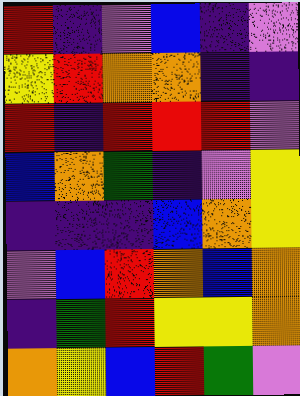[["red", "indigo", "violet", "blue", "indigo", "violet"], ["yellow", "red", "orange", "orange", "indigo", "indigo"], ["red", "indigo", "red", "red", "red", "violet"], ["blue", "orange", "green", "indigo", "violet", "yellow"], ["indigo", "indigo", "indigo", "blue", "orange", "yellow"], ["violet", "blue", "red", "orange", "blue", "orange"], ["indigo", "green", "red", "yellow", "yellow", "orange"], ["orange", "yellow", "blue", "red", "green", "violet"]]